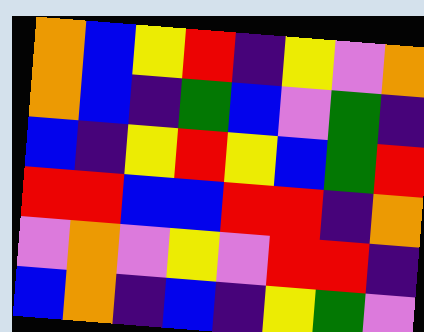[["orange", "blue", "yellow", "red", "indigo", "yellow", "violet", "orange"], ["orange", "blue", "indigo", "green", "blue", "violet", "green", "indigo"], ["blue", "indigo", "yellow", "red", "yellow", "blue", "green", "red"], ["red", "red", "blue", "blue", "red", "red", "indigo", "orange"], ["violet", "orange", "violet", "yellow", "violet", "red", "red", "indigo"], ["blue", "orange", "indigo", "blue", "indigo", "yellow", "green", "violet"]]